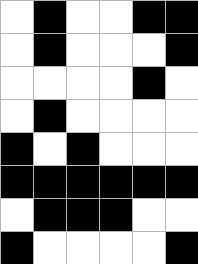[["white", "black", "white", "white", "black", "black"], ["white", "black", "white", "white", "white", "black"], ["white", "white", "white", "white", "black", "white"], ["white", "black", "white", "white", "white", "white"], ["black", "white", "black", "white", "white", "white"], ["black", "black", "black", "black", "black", "black"], ["white", "black", "black", "black", "white", "white"], ["black", "white", "white", "white", "white", "black"]]